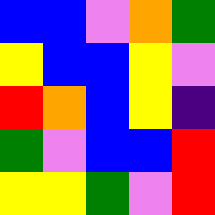[["blue", "blue", "violet", "orange", "green"], ["yellow", "blue", "blue", "yellow", "violet"], ["red", "orange", "blue", "yellow", "indigo"], ["green", "violet", "blue", "blue", "red"], ["yellow", "yellow", "green", "violet", "red"]]